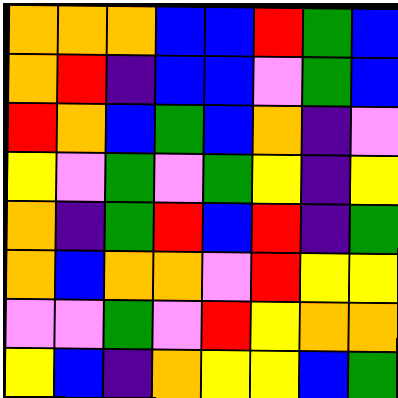[["orange", "orange", "orange", "blue", "blue", "red", "green", "blue"], ["orange", "red", "indigo", "blue", "blue", "violet", "green", "blue"], ["red", "orange", "blue", "green", "blue", "orange", "indigo", "violet"], ["yellow", "violet", "green", "violet", "green", "yellow", "indigo", "yellow"], ["orange", "indigo", "green", "red", "blue", "red", "indigo", "green"], ["orange", "blue", "orange", "orange", "violet", "red", "yellow", "yellow"], ["violet", "violet", "green", "violet", "red", "yellow", "orange", "orange"], ["yellow", "blue", "indigo", "orange", "yellow", "yellow", "blue", "green"]]